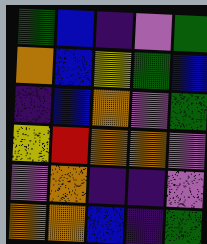[["green", "blue", "indigo", "violet", "green"], ["orange", "blue", "yellow", "green", "blue"], ["indigo", "blue", "orange", "violet", "green"], ["yellow", "red", "orange", "orange", "violet"], ["violet", "orange", "indigo", "indigo", "violet"], ["orange", "orange", "blue", "indigo", "green"]]